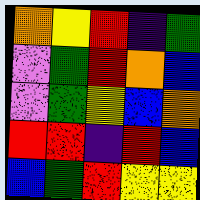[["orange", "yellow", "red", "indigo", "green"], ["violet", "green", "red", "orange", "blue"], ["violet", "green", "yellow", "blue", "orange"], ["red", "red", "indigo", "red", "blue"], ["blue", "green", "red", "yellow", "yellow"]]